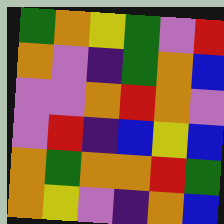[["green", "orange", "yellow", "green", "violet", "red"], ["orange", "violet", "indigo", "green", "orange", "blue"], ["violet", "violet", "orange", "red", "orange", "violet"], ["violet", "red", "indigo", "blue", "yellow", "blue"], ["orange", "green", "orange", "orange", "red", "green"], ["orange", "yellow", "violet", "indigo", "orange", "blue"]]